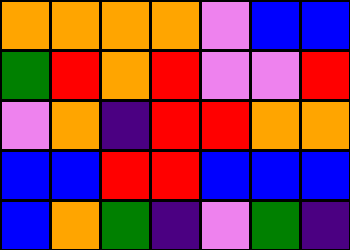[["orange", "orange", "orange", "orange", "violet", "blue", "blue"], ["green", "red", "orange", "red", "violet", "violet", "red"], ["violet", "orange", "indigo", "red", "red", "orange", "orange"], ["blue", "blue", "red", "red", "blue", "blue", "blue"], ["blue", "orange", "green", "indigo", "violet", "green", "indigo"]]